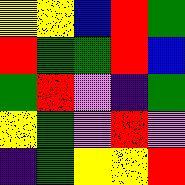[["yellow", "yellow", "blue", "red", "green"], ["red", "green", "green", "red", "blue"], ["green", "red", "violet", "indigo", "green"], ["yellow", "green", "violet", "red", "violet"], ["indigo", "green", "yellow", "yellow", "red"]]